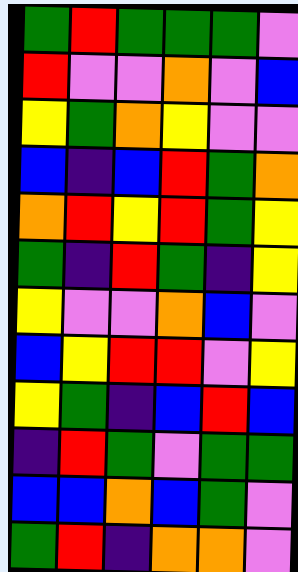[["green", "red", "green", "green", "green", "violet"], ["red", "violet", "violet", "orange", "violet", "blue"], ["yellow", "green", "orange", "yellow", "violet", "violet"], ["blue", "indigo", "blue", "red", "green", "orange"], ["orange", "red", "yellow", "red", "green", "yellow"], ["green", "indigo", "red", "green", "indigo", "yellow"], ["yellow", "violet", "violet", "orange", "blue", "violet"], ["blue", "yellow", "red", "red", "violet", "yellow"], ["yellow", "green", "indigo", "blue", "red", "blue"], ["indigo", "red", "green", "violet", "green", "green"], ["blue", "blue", "orange", "blue", "green", "violet"], ["green", "red", "indigo", "orange", "orange", "violet"]]